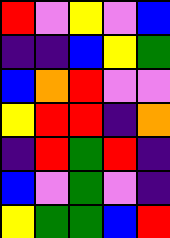[["red", "violet", "yellow", "violet", "blue"], ["indigo", "indigo", "blue", "yellow", "green"], ["blue", "orange", "red", "violet", "violet"], ["yellow", "red", "red", "indigo", "orange"], ["indigo", "red", "green", "red", "indigo"], ["blue", "violet", "green", "violet", "indigo"], ["yellow", "green", "green", "blue", "red"]]